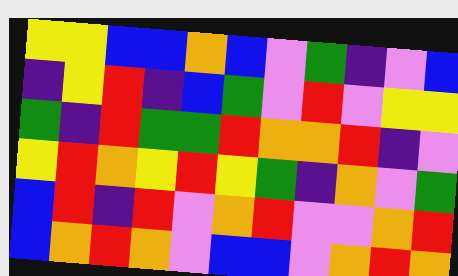[["yellow", "yellow", "blue", "blue", "orange", "blue", "violet", "green", "indigo", "violet", "blue"], ["indigo", "yellow", "red", "indigo", "blue", "green", "violet", "red", "violet", "yellow", "yellow"], ["green", "indigo", "red", "green", "green", "red", "orange", "orange", "red", "indigo", "violet"], ["yellow", "red", "orange", "yellow", "red", "yellow", "green", "indigo", "orange", "violet", "green"], ["blue", "red", "indigo", "red", "violet", "orange", "red", "violet", "violet", "orange", "red"], ["blue", "orange", "red", "orange", "violet", "blue", "blue", "violet", "orange", "red", "orange"]]